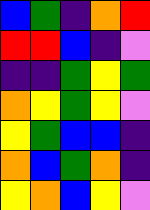[["blue", "green", "indigo", "orange", "red"], ["red", "red", "blue", "indigo", "violet"], ["indigo", "indigo", "green", "yellow", "green"], ["orange", "yellow", "green", "yellow", "violet"], ["yellow", "green", "blue", "blue", "indigo"], ["orange", "blue", "green", "orange", "indigo"], ["yellow", "orange", "blue", "yellow", "violet"]]